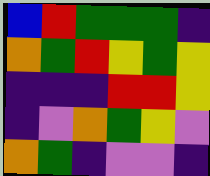[["blue", "red", "green", "green", "green", "indigo"], ["orange", "green", "red", "yellow", "green", "yellow"], ["indigo", "indigo", "indigo", "red", "red", "yellow"], ["indigo", "violet", "orange", "green", "yellow", "violet"], ["orange", "green", "indigo", "violet", "violet", "indigo"]]